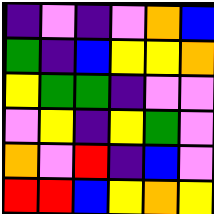[["indigo", "violet", "indigo", "violet", "orange", "blue"], ["green", "indigo", "blue", "yellow", "yellow", "orange"], ["yellow", "green", "green", "indigo", "violet", "violet"], ["violet", "yellow", "indigo", "yellow", "green", "violet"], ["orange", "violet", "red", "indigo", "blue", "violet"], ["red", "red", "blue", "yellow", "orange", "yellow"]]